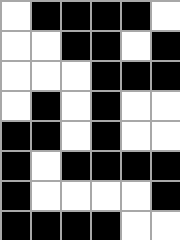[["white", "black", "black", "black", "black", "white"], ["white", "white", "black", "black", "white", "black"], ["white", "white", "white", "black", "black", "black"], ["white", "black", "white", "black", "white", "white"], ["black", "black", "white", "black", "white", "white"], ["black", "white", "black", "black", "black", "black"], ["black", "white", "white", "white", "white", "black"], ["black", "black", "black", "black", "white", "white"]]